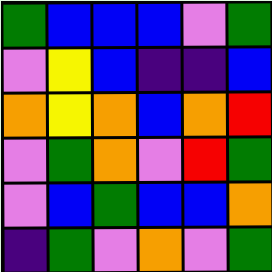[["green", "blue", "blue", "blue", "violet", "green"], ["violet", "yellow", "blue", "indigo", "indigo", "blue"], ["orange", "yellow", "orange", "blue", "orange", "red"], ["violet", "green", "orange", "violet", "red", "green"], ["violet", "blue", "green", "blue", "blue", "orange"], ["indigo", "green", "violet", "orange", "violet", "green"]]